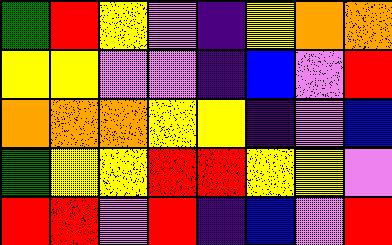[["green", "red", "yellow", "violet", "indigo", "yellow", "orange", "orange"], ["yellow", "yellow", "violet", "violet", "indigo", "blue", "violet", "red"], ["orange", "orange", "orange", "yellow", "yellow", "indigo", "violet", "blue"], ["green", "yellow", "yellow", "red", "red", "yellow", "yellow", "violet"], ["red", "red", "violet", "red", "indigo", "blue", "violet", "red"]]